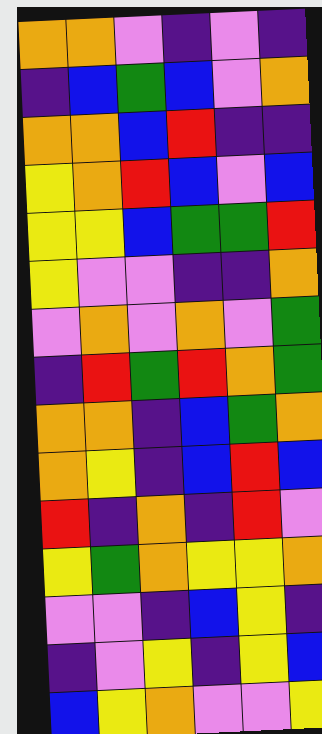[["orange", "orange", "violet", "indigo", "violet", "indigo"], ["indigo", "blue", "green", "blue", "violet", "orange"], ["orange", "orange", "blue", "red", "indigo", "indigo"], ["yellow", "orange", "red", "blue", "violet", "blue"], ["yellow", "yellow", "blue", "green", "green", "red"], ["yellow", "violet", "violet", "indigo", "indigo", "orange"], ["violet", "orange", "violet", "orange", "violet", "green"], ["indigo", "red", "green", "red", "orange", "green"], ["orange", "orange", "indigo", "blue", "green", "orange"], ["orange", "yellow", "indigo", "blue", "red", "blue"], ["red", "indigo", "orange", "indigo", "red", "violet"], ["yellow", "green", "orange", "yellow", "yellow", "orange"], ["violet", "violet", "indigo", "blue", "yellow", "indigo"], ["indigo", "violet", "yellow", "indigo", "yellow", "blue"], ["blue", "yellow", "orange", "violet", "violet", "yellow"]]